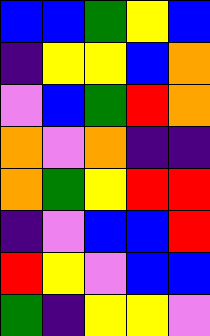[["blue", "blue", "green", "yellow", "blue"], ["indigo", "yellow", "yellow", "blue", "orange"], ["violet", "blue", "green", "red", "orange"], ["orange", "violet", "orange", "indigo", "indigo"], ["orange", "green", "yellow", "red", "red"], ["indigo", "violet", "blue", "blue", "red"], ["red", "yellow", "violet", "blue", "blue"], ["green", "indigo", "yellow", "yellow", "violet"]]